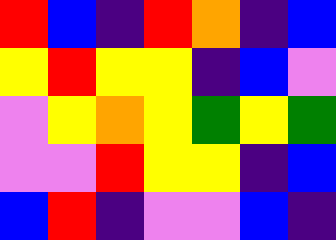[["red", "blue", "indigo", "red", "orange", "indigo", "blue"], ["yellow", "red", "yellow", "yellow", "indigo", "blue", "violet"], ["violet", "yellow", "orange", "yellow", "green", "yellow", "green"], ["violet", "violet", "red", "yellow", "yellow", "indigo", "blue"], ["blue", "red", "indigo", "violet", "violet", "blue", "indigo"]]